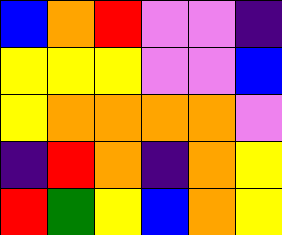[["blue", "orange", "red", "violet", "violet", "indigo"], ["yellow", "yellow", "yellow", "violet", "violet", "blue"], ["yellow", "orange", "orange", "orange", "orange", "violet"], ["indigo", "red", "orange", "indigo", "orange", "yellow"], ["red", "green", "yellow", "blue", "orange", "yellow"]]